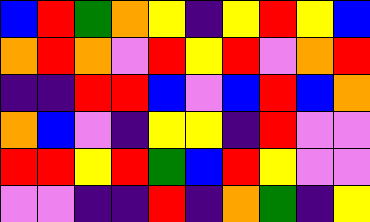[["blue", "red", "green", "orange", "yellow", "indigo", "yellow", "red", "yellow", "blue"], ["orange", "red", "orange", "violet", "red", "yellow", "red", "violet", "orange", "red"], ["indigo", "indigo", "red", "red", "blue", "violet", "blue", "red", "blue", "orange"], ["orange", "blue", "violet", "indigo", "yellow", "yellow", "indigo", "red", "violet", "violet"], ["red", "red", "yellow", "red", "green", "blue", "red", "yellow", "violet", "violet"], ["violet", "violet", "indigo", "indigo", "red", "indigo", "orange", "green", "indigo", "yellow"]]